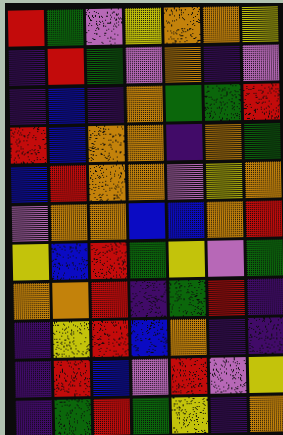[["red", "green", "violet", "yellow", "orange", "orange", "yellow"], ["indigo", "red", "green", "violet", "orange", "indigo", "violet"], ["indigo", "blue", "indigo", "orange", "green", "green", "red"], ["red", "blue", "orange", "orange", "indigo", "orange", "green"], ["blue", "red", "orange", "orange", "violet", "yellow", "orange"], ["violet", "orange", "orange", "blue", "blue", "orange", "red"], ["yellow", "blue", "red", "green", "yellow", "violet", "green"], ["orange", "orange", "red", "indigo", "green", "red", "indigo"], ["indigo", "yellow", "red", "blue", "orange", "indigo", "indigo"], ["indigo", "red", "blue", "violet", "red", "violet", "yellow"], ["indigo", "green", "red", "green", "yellow", "indigo", "orange"]]